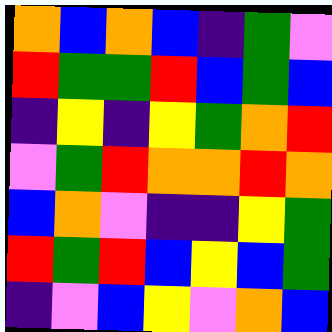[["orange", "blue", "orange", "blue", "indigo", "green", "violet"], ["red", "green", "green", "red", "blue", "green", "blue"], ["indigo", "yellow", "indigo", "yellow", "green", "orange", "red"], ["violet", "green", "red", "orange", "orange", "red", "orange"], ["blue", "orange", "violet", "indigo", "indigo", "yellow", "green"], ["red", "green", "red", "blue", "yellow", "blue", "green"], ["indigo", "violet", "blue", "yellow", "violet", "orange", "blue"]]